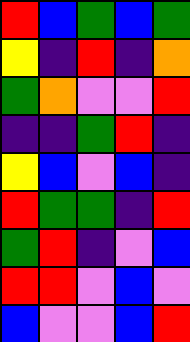[["red", "blue", "green", "blue", "green"], ["yellow", "indigo", "red", "indigo", "orange"], ["green", "orange", "violet", "violet", "red"], ["indigo", "indigo", "green", "red", "indigo"], ["yellow", "blue", "violet", "blue", "indigo"], ["red", "green", "green", "indigo", "red"], ["green", "red", "indigo", "violet", "blue"], ["red", "red", "violet", "blue", "violet"], ["blue", "violet", "violet", "blue", "red"]]